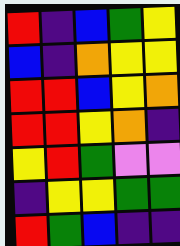[["red", "indigo", "blue", "green", "yellow"], ["blue", "indigo", "orange", "yellow", "yellow"], ["red", "red", "blue", "yellow", "orange"], ["red", "red", "yellow", "orange", "indigo"], ["yellow", "red", "green", "violet", "violet"], ["indigo", "yellow", "yellow", "green", "green"], ["red", "green", "blue", "indigo", "indigo"]]